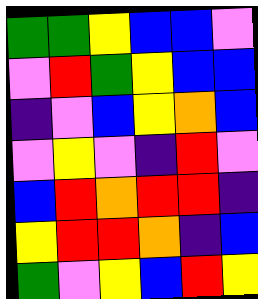[["green", "green", "yellow", "blue", "blue", "violet"], ["violet", "red", "green", "yellow", "blue", "blue"], ["indigo", "violet", "blue", "yellow", "orange", "blue"], ["violet", "yellow", "violet", "indigo", "red", "violet"], ["blue", "red", "orange", "red", "red", "indigo"], ["yellow", "red", "red", "orange", "indigo", "blue"], ["green", "violet", "yellow", "blue", "red", "yellow"]]